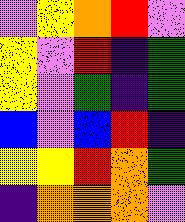[["violet", "yellow", "orange", "red", "violet"], ["yellow", "violet", "red", "indigo", "green"], ["yellow", "violet", "green", "indigo", "green"], ["blue", "violet", "blue", "red", "indigo"], ["yellow", "yellow", "red", "orange", "green"], ["indigo", "orange", "orange", "orange", "violet"]]